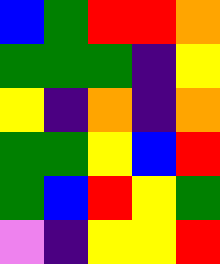[["blue", "green", "red", "red", "orange"], ["green", "green", "green", "indigo", "yellow"], ["yellow", "indigo", "orange", "indigo", "orange"], ["green", "green", "yellow", "blue", "red"], ["green", "blue", "red", "yellow", "green"], ["violet", "indigo", "yellow", "yellow", "red"]]